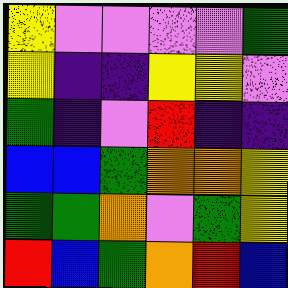[["yellow", "violet", "violet", "violet", "violet", "green"], ["yellow", "indigo", "indigo", "yellow", "yellow", "violet"], ["green", "indigo", "violet", "red", "indigo", "indigo"], ["blue", "blue", "green", "orange", "orange", "yellow"], ["green", "green", "orange", "violet", "green", "yellow"], ["red", "blue", "green", "orange", "red", "blue"]]